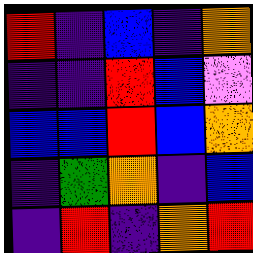[["red", "indigo", "blue", "indigo", "orange"], ["indigo", "indigo", "red", "blue", "violet"], ["blue", "blue", "red", "blue", "orange"], ["indigo", "green", "orange", "indigo", "blue"], ["indigo", "red", "indigo", "orange", "red"]]